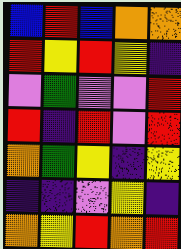[["blue", "red", "blue", "orange", "orange"], ["red", "yellow", "red", "yellow", "indigo"], ["violet", "green", "violet", "violet", "red"], ["red", "indigo", "red", "violet", "red"], ["orange", "green", "yellow", "indigo", "yellow"], ["indigo", "indigo", "violet", "yellow", "indigo"], ["orange", "yellow", "red", "orange", "red"]]